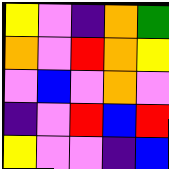[["yellow", "violet", "indigo", "orange", "green"], ["orange", "violet", "red", "orange", "yellow"], ["violet", "blue", "violet", "orange", "violet"], ["indigo", "violet", "red", "blue", "red"], ["yellow", "violet", "violet", "indigo", "blue"]]